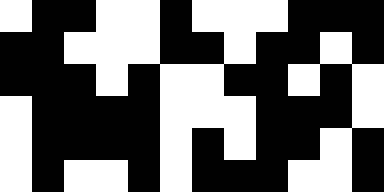[["white", "black", "black", "white", "white", "black", "white", "white", "white", "black", "black", "black"], ["black", "black", "white", "white", "white", "black", "black", "white", "black", "black", "white", "black"], ["black", "black", "black", "white", "black", "white", "white", "black", "black", "white", "black", "white"], ["white", "black", "black", "black", "black", "white", "white", "white", "black", "black", "black", "white"], ["white", "black", "black", "black", "black", "white", "black", "white", "black", "black", "white", "black"], ["white", "black", "white", "white", "black", "white", "black", "black", "black", "white", "white", "black"]]